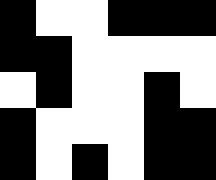[["black", "white", "white", "black", "black", "black"], ["black", "black", "white", "white", "white", "white"], ["white", "black", "white", "white", "black", "white"], ["black", "white", "white", "white", "black", "black"], ["black", "white", "black", "white", "black", "black"]]